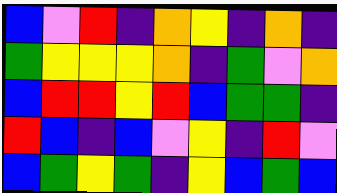[["blue", "violet", "red", "indigo", "orange", "yellow", "indigo", "orange", "indigo"], ["green", "yellow", "yellow", "yellow", "orange", "indigo", "green", "violet", "orange"], ["blue", "red", "red", "yellow", "red", "blue", "green", "green", "indigo"], ["red", "blue", "indigo", "blue", "violet", "yellow", "indigo", "red", "violet"], ["blue", "green", "yellow", "green", "indigo", "yellow", "blue", "green", "blue"]]